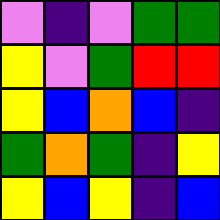[["violet", "indigo", "violet", "green", "green"], ["yellow", "violet", "green", "red", "red"], ["yellow", "blue", "orange", "blue", "indigo"], ["green", "orange", "green", "indigo", "yellow"], ["yellow", "blue", "yellow", "indigo", "blue"]]